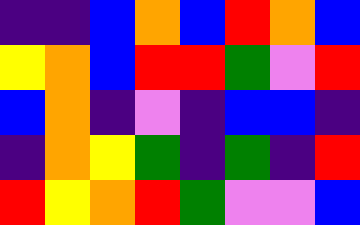[["indigo", "indigo", "blue", "orange", "blue", "red", "orange", "blue"], ["yellow", "orange", "blue", "red", "red", "green", "violet", "red"], ["blue", "orange", "indigo", "violet", "indigo", "blue", "blue", "indigo"], ["indigo", "orange", "yellow", "green", "indigo", "green", "indigo", "red"], ["red", "yellow", "orange", "red", "green", "violet", "violet", "blue"]]